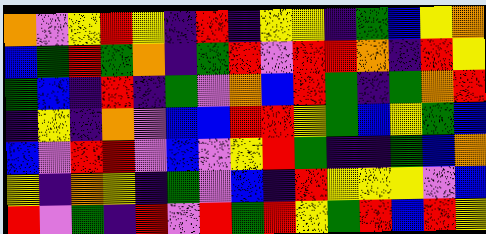[["orange", "violet", "yellow", "red", "yellow", "indigo", "red", "indigo", "yellow", "yellow", "indigo", "green", "blue", "yellow", "orange"], ["blue", "green", "red", "green", "orange", "indigo", "green", "red", "violet", "red", "red", "orange", "indigo", "red", "yellow"], ["green", "blue", "indigo", "red", "indigo", "green", "violet", "orange", "blue", "red", "green", "indigo", "green", "orange", "red"], ["indigo", "yellow", "indigo", "orange", "violet", "blue", "blue", "red", "red", "yellow", "green", "blue", "yellow", "green", "blue"], ["blue", "violet", "red", "red", "violet", "blue", "violet", "yellow", "red", "green", "indigo", "indigo", "green", "blue", "orange"], ["yellow", "indigo", "orange", "yellow", "indigo", "green", "violet", "blue", "indigo", "red", "yellow", "yellow", "yellow", "violet", "blue"], ["red", "violet", "green", "indigo", "red", "violet", "red", "green", "red", "yellow", "green", "red", "blue", "red", "yellow"]]